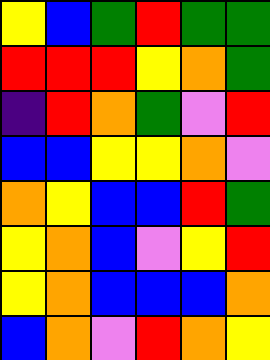[["yellow", "blue", "green", "red", "green", "green"], ["red", "red", "red", "yellow", "orange", "green"], ["indigo", "red", "orange", "green", "violet", "red"], ["blue", "blue", "yellow", "yellow", "orange", "violet"], ["orange", "yellow", "blue", "blue", "red", "green"], ["yellow", "orange", "blue", "violet", "yellow", "red"], ["yellow", "orange", "blue", "blue", "blue", "orange"], ["blue", "orange", "violet", "red", "orange", "yellow"]]